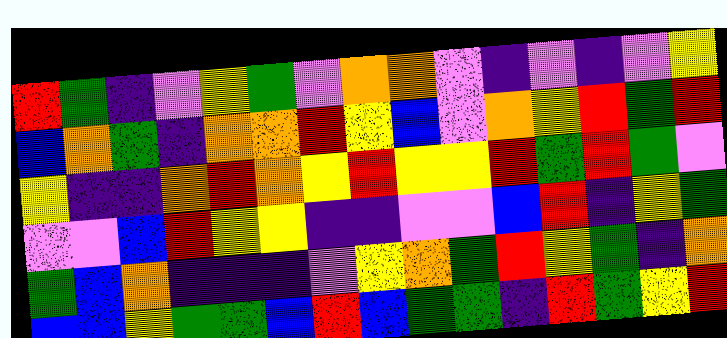[["red", "green", "indigo", "violet", "yellow", "green", "violet", "orange", "orange", "violet", "indigo", "violet", "indigo", "violet", "yellow"], ["blue", "orange", "green", "indigo", "orange", "orange", "red", "yellow", "blue", "violet", "orange", "yellow", "red", "green", "red"], ["yellow", "indigo", "indigo", "orange", "red", "orange", "yellow", "red", "yellow", "yellow", "red", "green", "red", "green", "violet"], ["violet", "violet", "blue", "red", "yellow", "yellow", "indigo", "indigo", "violet", "violet", "blue", "red", "indigo", "yellow", "green"], ["green", "blue", "orange", "indigo", "indigo", "indigo", "violet", "yellow", "orange", "green", "red", "yellow", "green", "indigo", "orange"], ["blue", "blue", "yellow", "green", "green", "blue", "red", "blue", "green", "green", "indigo", "red", "green", "yellow", "red"]]